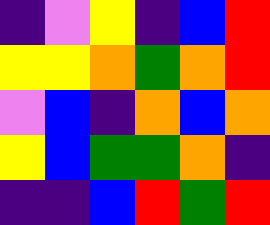[["indigo", "violet", "yellow", "indigo", "blue", "red"], ["yellow", "yellow", "orange", "green", "orange", "red"], ["violet", "blue", "indigo", "orange", "blue", "orange"], ["yellow", "blue", "green", "green", "orange", "indigo"], ["indigo", "indigo", "blue", "red", "green", "red"]]